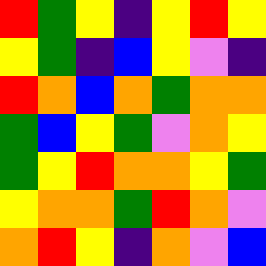[["red", "green", "yellow", "indigo", "yellow", "red", "yellow"], ["yellow", "green", "indigo", "blue", "yellow", "violet", "indigo"], ["red", "orange", "blue", "orange", "green", "orange", "orange"], ["green", "blue", "yellow", "green", "violet", "orange", "yellow"], ["green", "yellow", "red", "orange", "orange", "yellow", "green"], ["yellow", "orange", "orange", "green", "red", "orange", "violet"], ["orange", "red", "yellow", "indigo", "orange", "violet", "blue"]]